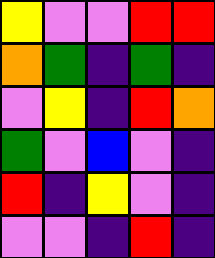[["yellow", "violet", "violet", "red", "red"], ["orange", "green", "indigo", "green", "indigo"], ["violet", "yellow", "indigo", "red", "orange"], ["green", "violet", "blue", "violet", "indigo"], ["red", "indigo", "yellow", "violet", "indigo"], ["violet", "violet", "indigo", "red", "indigo"]]